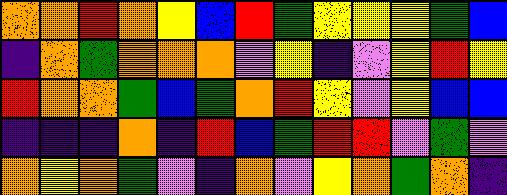[["orange", "orange", "red", "orange", "yellow", "blue", "red", "green", "yellow", "yellow", "yellow", "green", "blue"], ["indigo", "orange", "green", "orange", "orange", "orange", "violet", "yellow", "indigo", "violet", "yellow", "red", "yellow"], ["red", "orange", "orange", "green", "blue", "green", "orange", "red", "yellow", "violet", "yellow", "blue", "blue"], ["indigo", "indigo", "indigo", "orange", "indigo", "red", "blue", "green", "red", "red", "violet", "green", "violet"], ["orange", "yellow", "orange", "green", "violet", "indigo", "orange", "violet", "yellow", "orange", "green", "orange", "indigo"]]